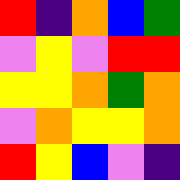[["red", "indigo", "orange", "blue", "green"], ["violet", "yellow", "violet", "red", "red"], ["yellow", "yellow", "orange", "green", "orange"], ["violet", "orange", "yellow", "yellow", "orange"], ["red", "yellow", "blue", "violet", "indigo"]]